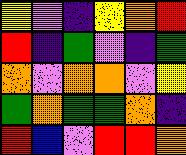[["yellow", "violet", "indigo", "yellow", "orange", "red"], ["red", "indigo", "green", "violet", "indigo", "green"], ["orange", "violet", "orange", "orange", "violet", "yellow"], ["green", "orange", "green", "green", "orange", "indigo"], ["red", "blue", "violet", "red", "red", "orange"]]